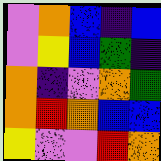[["violet", "orange", "blue", "indigo", "blue"], ["violet", "yellow", "blue", "green", "indigo"], ["orange", "indigo", "violet", "orange", "green"], ["orange", "red", "orange", "blue", "blue"], ["yellow", "violet", "violet", "red", "orange"]]